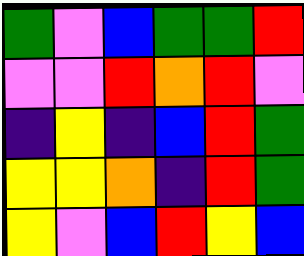[["green", "violet", "blue", "green", "green", "red"], ["violet", "violet", "red", "orange", "red", "violet"], ["indigo", "yellow", "indigo", "blue", "red", "green"], ["yellow", "yellow", "orange", "indigo", "red", "green"], ["yellow", "violet", "blue", "red", "yellow", "blue"]]